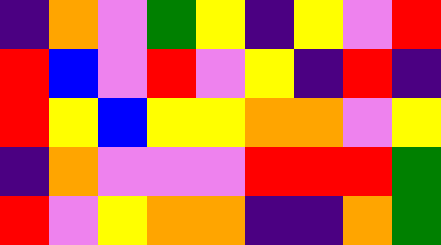[["indigo", "orange", "violet", "green", "yellow", "indigo", "yellow", "violet", "red"], ["red", "blue", "violet", "red", "violet", "yellow", "indigo", "red", "indigo"], ["red", "yellow", "blue", "yellow", "yellow", "orange", "orange", "violet", "yellow"], ["indigo", "orange", "violet", "violet", "violet", "red", "red", "red", "green"], ["red", "violet", "yellow", "orange", "orange", "indigo", "indigo", "orange", "green"]]